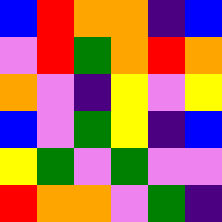[["blue", "red", "orange", "orange", "indigo", "blue"], ["violet", "red", "green", "orange", "red", "orange"], ["orange", "violet", "indigo", "yellow", "violet", "yellow"], ["blue", "violet", "green", "yellow", "indigo", "blue"], ["yellow", "green", "violet", "green", "violet", "violet"], ["red", "orange", "orange", "violet", "green", "indigo"]]